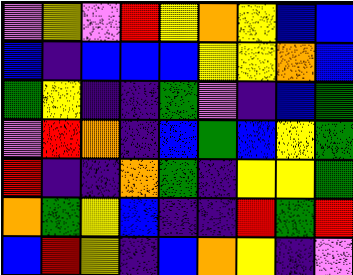[["violet", "yellow", "violet", "red", "yellow", "orange", "yellow", "blue", "blue"], ["blue", "indigo", "blue", "blue", "blue", "yellow", "yellow", "orange", "blue"], ["green", "yellow", "indigo", "indigo", "green", "violet", "indigo", "blue", "green"], ["violet", "red", "orange", "indigo", "blue", "green", "blue", "yellow", "green"], ["red", "indigo", "indigo", "orange", "green", "indigo", "yellow", "yellow", "green"], ["orange", "green", "yellow", "blue", "indigo", "indigo", "red", "green", "red"], ["blue", "red", "yellow", "indigo", "blue", "orange", "yellow", "indigo", "violet"]]